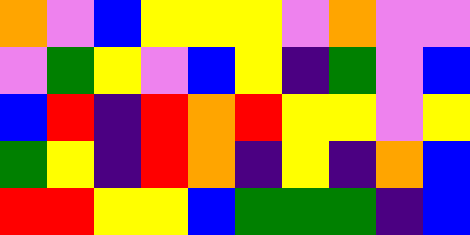[["orange", "violet", "blue", "yellow", "yellow", "yellow", "violet", "orange", "violet", "violet"], ["violet", "green", "yellow", "violet", "blue", "yellow", "indigo", "green", "violet", "blue"], ["blue", "red", "indigo", "red", "orange", "red", "yellow", "yellow", "violet", "yellow"], ["green", "yellow", "indigo", "red", "orange", "indigo", "yellow", "indigo", "orange", "blue"], ["red", "red", "yellow", "yellow", "blue", "green", "green", "green", "indigo", "blue"]]